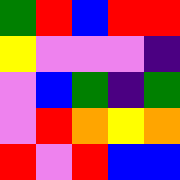[["green", "red", "blue", "red", "red"], ["yellow", "violet", "violet", "violet", "indigo"], ["violet", "blue", "green", "indigo", "green"], ["violet", "red", "orange", "yellow", "orange"], ["red", "violet", "red", "blue", "blue"]]